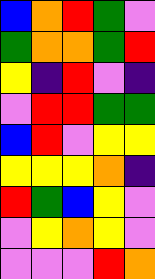[["blue", "orange", "red", "green", "violet"], ["green", "orange", "orange", "green", "red"], ["yellow", "indigo", "red", "violet", "indigo"], ["violet", "red", "red", "green", "green"], ["blue", "red", "violet", "yellow", "yellow"], ["yellow", "yellow", "yellow", "orange", "indigo"], ["red", "green", "blue", "yellow", "violet"], ["violet", "yellow", "orange", "yellow", "violet"], ["violet", "violet", "violet", "red", "orange"]]